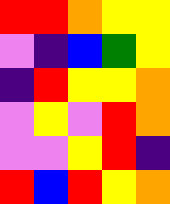[["red", "red", "orange", "yellow", "yellow"], ["violet", "indigo", "blue", "green", "yellow"], ["indigo", "red", "yellow", "yellow", "orange"], ["violet", "yellow", "violet", "red", "orange"], ["violet", "violet", "yellow", "red", "indigo"], ["red", "blue", "red", "yellow", "orange"]]